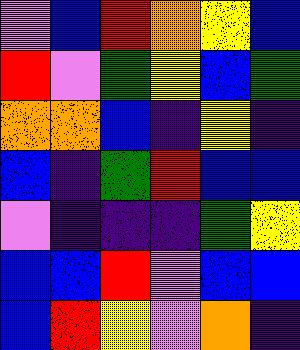[["violet", "blue", "red", "orange", "yellow", "blue"], ["red", "violet", "green", "yellow", "blue", "green"], ["orange", "orange", "blue", "indigo", "yellow", "indigo"], ["blue", "indigo", "green", "red", "blue", "blue"], ["violet", "indigo", "indigo", "indigo", "green", "yellow"], ["blue", "blue", "red", "violet", "blue", "blue"], ["blue", "red", "yellow", "violet", "orange", "indigo"]]